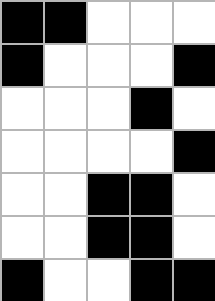[["black", "black", "white", "white", "white"], ["black", "white", "white", "white", "black"], ["white", "white", "white", "black", "white"], ["white", "white", "white", "white", "black"], ["white", "white", "black", "black", "white"], ["white", "white", "black", "black", "white"], ["black", "white", "white", "black", "black"]]